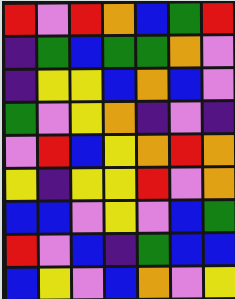[["red", "violet", "red", "orange", "blue", "green", "red"], ["indigo", "green", "blue", "green", "green", "orange", "violet"], ["indigo", "yellow", "yellow", "blue", "orange", "blue", "violet"], ["green", "violet", "yellow", "orange", "indigo", "violet", "indigo"], ["violet", "red", "blue", "yellow", "orange", "red", "orange"], ["yellow", "indigo", "yellow", "yellow", "red", "violet", "orange"], ["blue", "blue", "violet", "yellow", "violet", "blue", "green"], ["red", "violet", "blue", "indigo", "green", "blue", "blue"], ["blue", "yellow", "violet", "blue", "orange", "violet", "yellow"]]